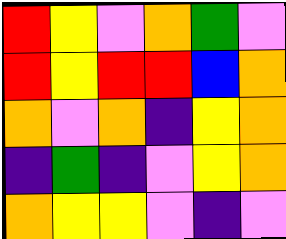[["red", "yellow", "violet", "orange", "green", "violet"], ["red", "yellow", "red", "red", "blue", "orange"], ["orange", "violet", "orange", "indigo", "yellow", "orange"], ["indigo", "green", "indigo", "violet", "yellow", "orange"], ["orange", "yellow", "yellow", "violet", "indigo", "violet"]]